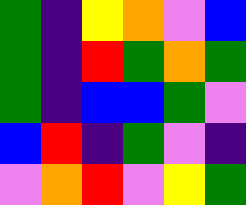[["green", "indigo", "yellow", "orange", "violet", "blue"], ["green", "indigo", "red", "green", "orange", "green"], ["green", "indigo", "blue", "blue", "green", "violet"], ["blue", "red", "indigo", "green", "violet", "indigo"], ["violet", "orange", "red", "violet", "yellow", "green"]]